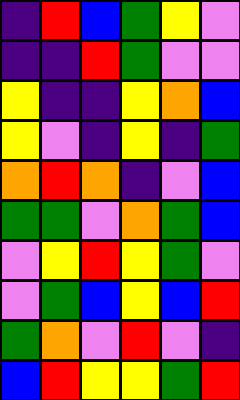[["indigo", "red", "blue", "green", "yellow", "violet"], ["indigo", "indigo", "red", "green", "violet", "violet"], ["yellow", "indigo", "indigo", "yellow", "orange", "blue"], ["yellow", "violet", "indigo", "yellow", "indigo", "green"], ["orange", "red", "orange", "indigo", "violet", "blue"], ["green", "green", "violet", "orange", "green", "blue"], ["violet", "yellow", "red", "yellow", "green", "violet"], ["violet", "green", "blue", "yellow", "blue", "red"], ["green", "orange", "violet", "red", "violet", "indigo"], ["blue", "red", "yellow", "yellow", "green", "red"]]